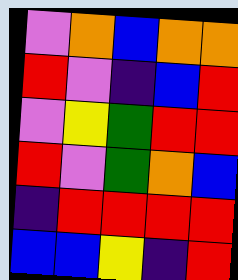[["violet", "orange", "blue", "orange", "orange"], ["red", "violet", "indigo", "blue", "red"], ["violet", "yellow", "green", "red", "red"], ["red", "violet", "green", "orange", "blue"], ["indigo", "red", "red", "red", "red"], ["blue", "blue", "yellow", "indigo", "red"]]